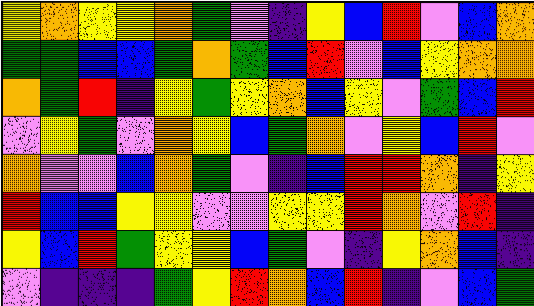[["yellow", "orange", "yellow", "yellow", "orange", "green", "violet", "indigo", "yellow", "blue", "red", "violet", "blue", "orange"], ["green", "green", "blue", "blue", "green", "orange", "green", "blue", "red", "violet", "blue", "yellow", "orange", "orange"], ["orange", "green", "red", "indigo", "yellow", "green", "yellow", "orange", "blue", "yellow", "violet", "green", "blue", "red"], ["violet", "yellow", "green", "violet", "orange", "yellow", "blue", "green", "orange", "violet", "yellow", "blue", "red", "violet"], ["orange", "violet", "violet", "blue", "orange", "green", "violet", "indigo", "blue", "red", "red", "orange", "indigo", "yellow"], ["red", "blue", "blue", "yellow", "yellow", "violet", "violet", "yellow", "yellow", "red", "orange", "violet", "red", "indigo"], ["yellow", "blue", "red", "green", "yellow", "yellow", "blue", "green", "violet", "indigo", "yellow", "orange", "blue", "indigo"], ["violet", "indigo", "indigo", "indigo", "green", "yellow", "red", "orange", "blue", "red", "indigo", "violet", "blue", "green"]]